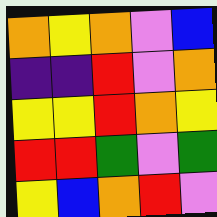[["orange", "yellow", "orange", "violet", "blue"], ["indigo", "indigo", "red", "violet", "orange"], ["yellow", "yellow", "red", "orange", "yellow"], ["red", "red", "green", "violet", "green"], ["yellow", "blue", "orange", "red", "violet"]]